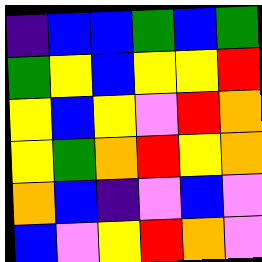[["indigo", "blue", "blue", "green", "blue", "green"], ["green", "yellow", "blue", "yellow", "yellow", "red"], ["yellow", "blue", "yellow", "violet", "red", "orange"], ["yellow", "green", "orange", "red", "yellow", "orange"], ["orange", "blue", "indigo", "violet", "blue", "violet"], ["blue", "violet", "yellow", "red", "orange", "violet"]]